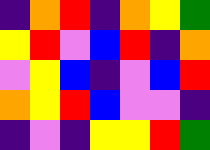[["indigo", "orange", "red", "indigo", "orange", "yellow", "green"], ["yellow", "red", "violet", "blue", "red", "indigo", "orange"], ["violet", "yellow", "blue", "indigo", "violet", "blue", "red"], ["orange", "yellow", "red", "blue", "violet", "violet", "indigo"], ["indigo", "violet", "indigo", "yellow", "yellow", "red", "green"]]